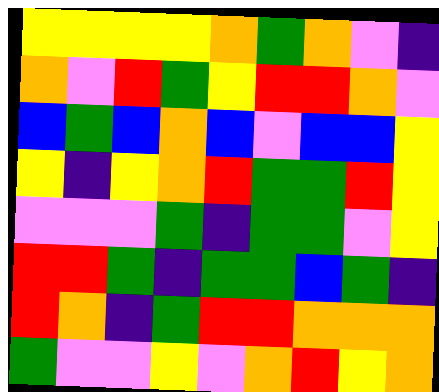[["yellow", "yellow", "yellow", "yellow", "orange", "green", "orange", "violet", "indigo"], ["orange", "violet", "red", "green", "yellow", "red", "red", "orange", "violet"], ["blue", "green", "blue", "orange", "blue", "violet", "blue", "blue", "yellow"], ["yellow", "indigo", "yellow", "orange", "red", "green", "green", "red", "yellow"], ["violet", "violet", "violet", "green", "indigo", "green", "green", "violet", "yellow"], ["red", "red", "green", "indigo", "green", "green", "blue", "green", "indigo"], ["red", "orange", "indigo", "green", "red", "red", "orange", "orange", "orange"], ["green", "violet", "violet", "yellow", "violet", "orange", "red", "yellow", "orange"]]